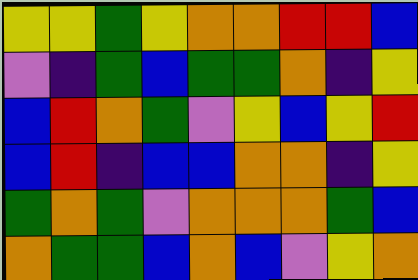[["yellow", "yellow", "green", "yellow", "orange", "orange", "red", "red", "blue"], ["violet", "indigo", "green", "blue", "green", "green", "orange", "indigo", "yellow"], ["blue", "red", "orange", "green", "violet", "yellow", "blue", "yellow", "red"], ["blue", "red", "indigo", "blue", "blue", "orange", "orange", "indigo", "yellow"], ["green", "orange", "green", "violet", "orange", "orange", "orange", "green", "blue"], ["orange", "green", "green", "blue", "orange", "blue", "violet", "yellow", "orange"]]